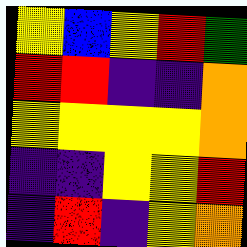[["yellow", "blue", "yellow", "red", "green"], ["red", "red", "indigo", "indigo", "orange"], ["yellow", "yellow", "yellow", "yellow", "orange"], ["indigo", "indigo", "yellow", "yellow", "red"], ["indigo", "red", "indigo", "yellow", "orange"]]